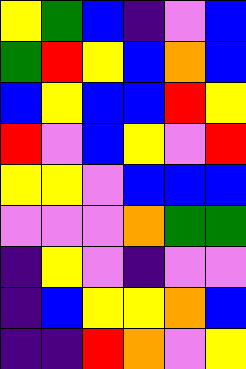[["yellow", "green", "blue", "indigo", "violet", "blue"], ["green", "red", "yellow", "blue", "orange", "blue"], ["blue", "yellow", "blue", "blue", "red", "yellow"], ["red", "violet", "blue", "yellow", "violet", "red"], ["yellow", "yellow", "violet", "blue", "blue", "blue"], ["violet", "violet", "violet", "orange", "green", "green"], ["indigo", "yellow", "violet", "indigo", "violet", "violet"], ["indigo", "blue", "yellow", "yellow", "orange", "blue"], ["indigo", "indigo", "red", "orange", "violet", "yellow"]]